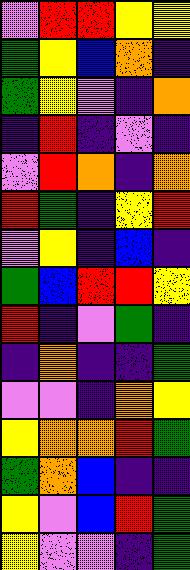[["violet", "red", "red", "yellow", "yellow"], ["green", "yellow", "blue", "orange", "indigo"], ["green", "yellow", "violet", "indigo", "orange"], ["indigo", "red", "indigo", "violet", "indigo"], ["violet", "red", "orange", "indigo", "orange"], ["red", "green", "indigo", "yellow", "red"], ["violet", "yellow", "indigo", "blue", "indigo"], ["green", "blue", "red", "red", "yellow"], ["red", "indigo", "violet", "green", "indigo"], ["indigo", "orange", "indigo", "indigo", "green"], ["violet", "violet", "indigo", "orange", "yellow"], ["yellow", "orange", "orange", "red", "green"], ["green", "orange", "blue", "indigo", "indigo"], ["yellow", "violet", "blue", "red", "green"], ["yellow", "violet", "violet", "indigo", "green"]]